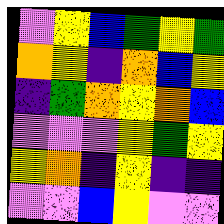[["violet", "yellow", "blue", "green", "yellow", "green"], ["orange", "yellow", "indigo", "orange", "blue", "yellow"], ["indigo", "green", "orange", "yellow", "orange", "blue"], ["violet", "violet", "violet", "yellow", "green", "yellow"], ["yellow", "orange", "indigo", "yellow", "indigo", "indigo"], ["violet", "violet", "blue", "yellow", "violet", "violet"]]